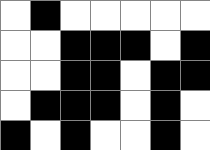[["white", "black", "white", "white", "white", "white", "white"], ["white", "white", "black", "black", "black", "white", "black"], ["white", "white", "black", "black", "white", "black", "black"], ["white", "black", "black", "black", "white", "black", "white"], ["black", "white", "black", "white", "white", "black", "white"]]